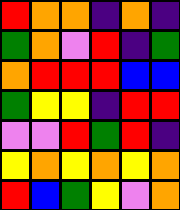[["red", "orange", "orange", "indigo", "orange", "indigo"], ["green", "orange", "violet", "red", "indigo", "green"], ["orange", "red", "red", "red", "blue", "blue"], ["green", "yellow", "yellow", "indigo", "red", "red"], ["violet", "violet", "red", "green", "red", "indigo"], ["yellow", "orange", "yellow", "orange", "yellow", "orange"], ["red", "blue", "green", "yellow", "violet", "orange"]]